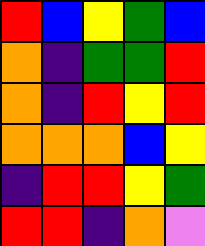[["red", "blue", "yellow", "green", "blue"], ["orange", "indigo", "green", "green", "red"], ["orange", "indigo", "red", "yellow", "red"], ["orange", "orange", "orange", "blue", "yellow"], ["indigo", "red", "red", "yellow", "green"], ["red", "red", "indigo", "orange", "violet"]]